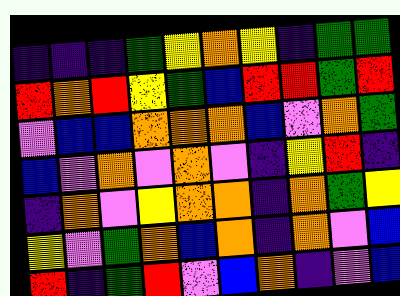[["indigo", "indigo", "indigo", "green", "yellow", "orange", "yellow", "indigo", "green", "green"], ["red", "orange", "red", "yellow", "green", "blue", "red", "red", "green", "red"], ["violet", "blue", "blue", "orange", "orange", "orange", "blue", "violet", "orange", "green"], ["blue", "violet", "orange", "violet", "orange", "violet", "indigo", "yellow", "red", "indigo"], ["indigo", "orange", "violet", "yellow", "orange", "orange", "indigo", "orange", "green", "yellow"], ["yellow", "violet", "green", "orange", "blue", "orange", "indigo", "orange", "violet", "blue"], ["red", "indigo", "green", "red", "violet", "blue", "orange", "indigo", "violet", "blue"]]